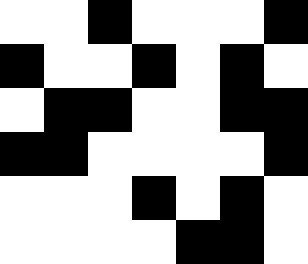[["white", "white", "black", "white", "white", "white", "black"], ["black", "white", "white", "black", "white", "black", "white"], ["white", "black", "black", "white", "white", "black", "black"], ["black", "black", "white", "white", "white", "white", "black"], ["white", "white", "white", "black", "white", "black", "white"], ["white", "white", "white", "white", "black", "black", "white"]]